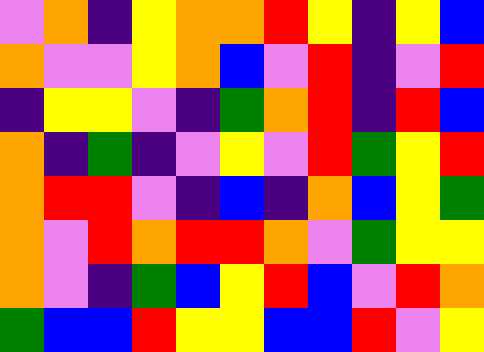[["violet", "orange", "indigo", "yellow", "orange", "orange", "red", "yellow", "indigo", "yellow", "blue"], ["orange", "violet", "violet", "yellow", "orange", "blue", "violet", "red", "indigo", "violet", "red"], ["indigo", "yellow", "yellow", "violet", "indigo", "green", "orange", "red", "indigo", "red", "blue"], ["orange", "indigo", "green", "indigo", "violet", "yellow", "violet", "red", "green", "yellow", "red"], ["orange", "red", "red", "violet", "indigo", "blue", "indigo", "orange", "blue", "yellow", "green"], ["orange", "violet", "red", "orange", "red", "red", "orange", "violet", "green", "yellow", "yellow"], ["orange", "violet", "indigo", "green", "blue", "yellow", "red", "blue", "violet", "red", "orange"], ["green", "blue", "blue", "red", "yellow", "yellow", "blue", "blue", "red", "violet", "yellow"]]